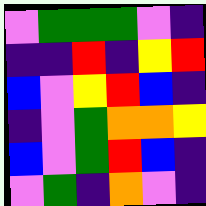[["violet", "green", "green", "green", "violet", "indigo"], ["indigo", "indigo", "red", "indigo", "yellow", "red"], ["blue", "violet", "yellow", "red", "blue", "indigo"], ["indigo", "violet", "green", "orange", "orange", "yellow"], ["blue", "violet", "green", "red", "blue", "indigo"], ["violet", "green", "indigo", "orange", "violet", "indigo"]]